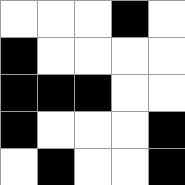[["white", "white", "white", "black", "white"], ["black", "white", "white", "white", "white"], ["black", "black", "black", "white", "white"], ["black", "white", "white", "white", "black"], ["white", "black", "white", "white", "black"]]